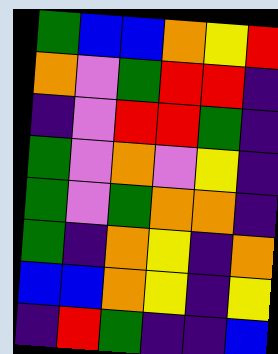[["green", "blue", "blue", "orange", "yellow", "red"], ["orange", "violet", "green", "red", "red", "indigo"], ["indigo", "violet", "red", "red", "green", "indigo"], ["green", "violet", "orange", "violet", "yellow", "indigo"], ["green", "violet", "green", "orange", "orange", "indigo"], ["green", "indigo", "orange", "yellow", "indigo", "orange"], ["blue", "blue", "orange", "yellow", "indigo", "yellow"], ["indigo", "red", "green", "indigo", "indigo", "blue"]]